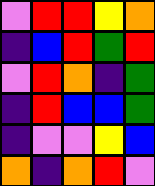[["violet", "red", "red", "yellow", "orange"], ["indigo", "blue", "red", "green", "red"], ["violet", "red", "orange", "indigo", "green"], ["indigo", "red", "blue", "blue", "green"], ["indigo", "violet", "violet", "yellow", "blue"], ["orange", "indigo", "orange", "red", "violet"]]